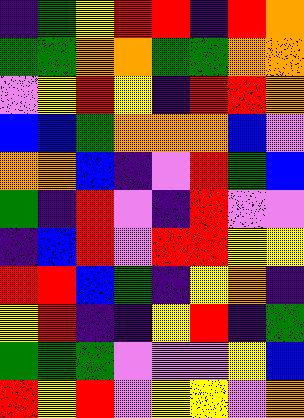[["indigo", "green", "yellow", "red", "red", "indigo", "red", "orange"], ["green", "green", "orange", "orange", "green", "green", "orange", "orange"], ["violet", "yellow", "red", "yellow", "indigo", "red", "red", "orange"], ["blue", "blue", "green", "orange", "orange", "orange", "blue", "violet"], ["orange", "orange", "blue", "indigo", "violet", "red", "green", "blue"], ["green", "indigo", "red", "violet", "indigo", "red", "violet", "violet"], ["indigo", "blue", "red", "violet", "red", "red", "yellow", "yellow"], ["red", "red", "blue", "green", "indigo", "yellow", "orange", "indigo"], ["yellow", "red", "indigo", "indigo", "yellow", "red", "indigo", "green"], ["green", "green", "green", "violet", "violet", "violet", "yellow", "blue"], ["red", "yellow", "red", "violet", "yellow", "yellow", "violet", "orange"]]